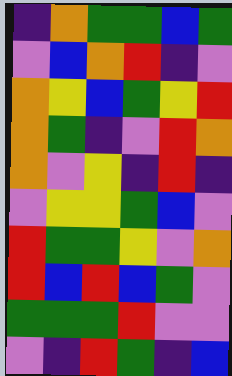[["indigo", "orange", "green", "green", "blue", "green"], ["violet", "blue", "orange", "red", "indigo", "violet"], ["orange", "yellow", "blue", "green", "yellow", "red"], ["orange", "green", "indigo", "violet", "red", "orange"], ["orange", "violet", "yellow", "indigo", "red", "indigo"], ["violet", "yellow", "yellow", "green", "blue", "violet"], ["red", "green", "green", "yellow", "violet", "orange"], ["red", "blue", "red", "blue", "green", "violet"], ["green", "green", "green", "red", "violet", "violet"], ["violet", "indigo", "red", "green", "indigo", "blue"]]